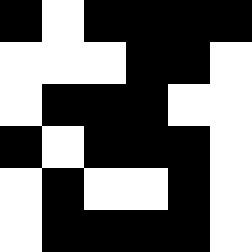[["black", "white", "black", "black", "black", "black"], ["white", "white", "white", "black", "black", "white"], ["white", "black", "black", "black", "white", "white"], ["black", "white", "black", "black", "black", "white"], ["white", "black", "white", "white", "black", "white"], ["white", "black", "black", "black", "black", "white"]]